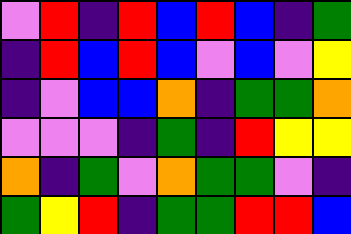[["violet", "red", "indigo", "red", "blue", "red", "blue", "indigo", "green"], ["indigo", "red", "blue", "red", "blue", "violet", "blue", "violet", "yellow"], ["indigo", "violet", "blue", "blue", "orange", "indigo", "green", "green", "orange"], ["violet", "violet", "violet", "indigo", "green", "indigo", "red", "yellow", "yellow"], ["orange", "indigo", "green", "violet", "orange", "green", "green", "violet", "indigo"], ["green", "yellow", "red", "indigo", "green", "green", "red", "red", "blue"]]